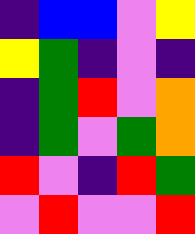[["indigo", "blue", "blue", "violet", "yellow"], ["yellow", "green", "indigo", "violet", "indigo"], ["indigo", "green", "red", "violet", "orange"], ["indigo", "green", "violet", "green", "orange"], ["red", "violet", "indigo", "red", "green"], ["violet", "red", "violet", "violet", "red"]]